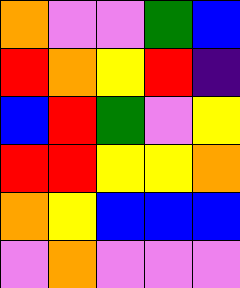[["orange", "violet", "violet", "green", "blue"], ["red", "orange", "yellow", "red", "indigo"], ["blue", "red", "green", "violet", "yellow"], ["red", "red", "yellow", "yellow", "orange"], ["orange", "yellow", "blue", "blue", "blue"], ["violet", "orange", "violet", "violet", "violet"]]